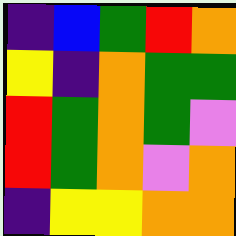[["indigo", "blue", "green", "red", "orange"], ["yellow", "indigo", "orange", "green", "green"], ["red", "green", "orange", "green", "violet"], ["red", "green", "orange", "violet", "orange"], ["indigo", "yellow", "yellow", "orange", "orange"]]